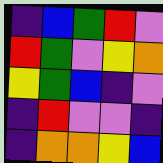[["indigo", "blue", "green", "red", "violet"], ["red", "green", "violet", "yellow", "orange"], ["yellow", "green", "blue", "indigo", "violet"], ["indigo", "red", "violet", "violet", "indigo"], ["indigo", "orange", "orange", "yellow", "blue"]]